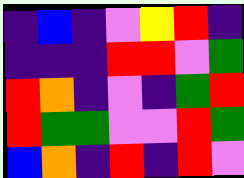[["indigo", "blue", "indigo", "violet", "yellow", "red", "indigo"], ["indigo", "indigo", "indigo", "red", "red", "violet", "green"], ["red", "orange", "indigo", "violet", "indigo", "green", "red"], ["red", "green", "green", "violet", "violet", "red", "green"], ["blue", "orange", "indigo", "red", "indigo", "red", "violet"]]